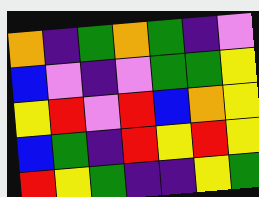[["orange", "indigo", "green", "orange", "green", "indigo", "violet"], ["blue", "violet", "indigo", "violet", "green", "green", "yellow"], ["yellow", "red", "violet", "red", "blue", "orange", "yellow"], ["blue", "green", "indigo", "red", "yellow", "red", "yellow"], ["red", "yellow", "green", "indigo", "indigo", "yellow", "green"]]